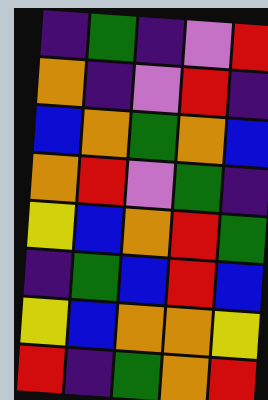[["indigo", "green", "indigo", "violet", "red"], ["orange", "indigo", "violet", "red", "indigo"], ["blue", "orange", "green", "orange", "blue"], ["orange", "red", "violet", "green", "indigo"], ["yellow", "blue", "orange", "red", "green"], ["indigo", "green", "blue", "red", "blue"], ["yellow", "blue", "orange", "orange", "yellow"], ["red", "indigo", "green", "orange", "red"]]